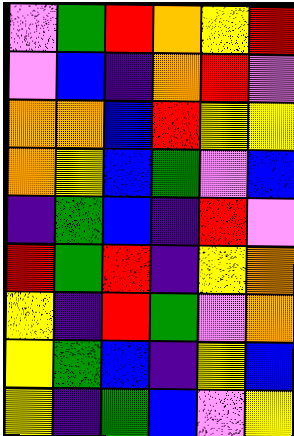[["violet", "green", "red", "orange", "yellow", "red"], ["violet", "blue", "indigo", "orange", "red", "violet"], ["orange", "orange", "blue", "red", "yellow", "yellow"], ["orange", "yellow", "blue", "green", "violet", "blue"], ["indigo", "green", "blue", "indigo", "red", "violet"], ["red", "green", "red", "indigo", "yellow", "orange"], ["yellow", "indigo", "red", "green", "violet", "orange"], ["yellow", "green", "blue", "indigo", "yellow", "blue"], ["yellow", "indigo", "green", "blue", "violet", "yellow"]]